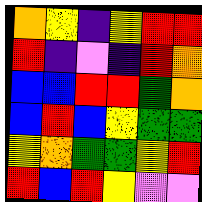[["orange", "yellow", "indigo", "yellow", "red", "red"], ["red", "indigo", "violet", "indigo", "red", "orange"], ["blue", "blue", "red", "red", "green", "orange"], ["blue", "red", "blue", "yellow", "green", "green"], ["yellow", "orange", "green", "green", "yellow", "red"], ["red", "blue", "red", "yellow", "violet", "violet"]]